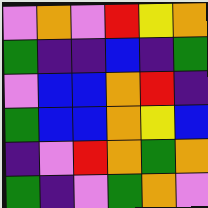[["violet", "orange", "violet", "red", "yellow", "orange"], ["green", "indigo", "indigo", "blue", "indigo", "green"], ["violet", "blue", "blue", "orange", "red", "indigo"], ["green", "blue", "blue", "orange", "yellow", "blue"], ["indigo", "violet", "red", "orange", "green", "orange"], ["green", "indigo", "violet", "green", "orange", "violet"]]